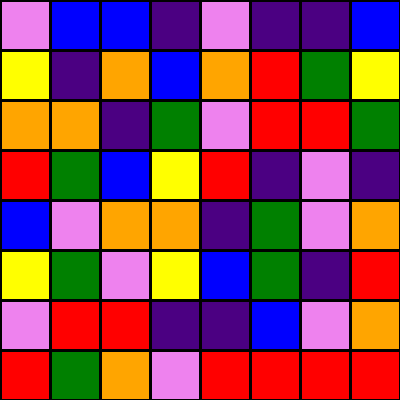[["violet", "blue", "blue", "indigo", "violet", "indigo", "indigo", "blue"], ["yellow", "indigo", "orange", "blue", "orange", "red", "green", "yellow"], ["orange", "orange", "indigo", "green", "violet", "red", "red", "green"], ["red", "green", "blue", "yellow", "red", "indigo", "violet", "indigo"], ["blue", "violet", "orange", "orange", "indigo", "green", "violet", "orange"], ["yellow", "green", "violet", "yellow", "blue", "green", "indigo", "red"], ["violet", "red", "red", "indigo", "indigo", "blue", "violet", "orange"], ["red", "green", "orange", "violet", "red", "red", "red", "red"]]